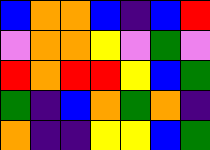[["blue", "orange", "orange", "blue", "indigo", "blue", "red"], ["violet", "orange", "orange", "yellow", "violet", "green", "violet"], ["red", "orange", "red", "red", "yellow", "blue", "green"], ["green", "indigo", "blue", "orange", "green", "orange", "indigo"], ["orange", "indigo", "indigo", "yellow", "yellow", "blue", "green"]]